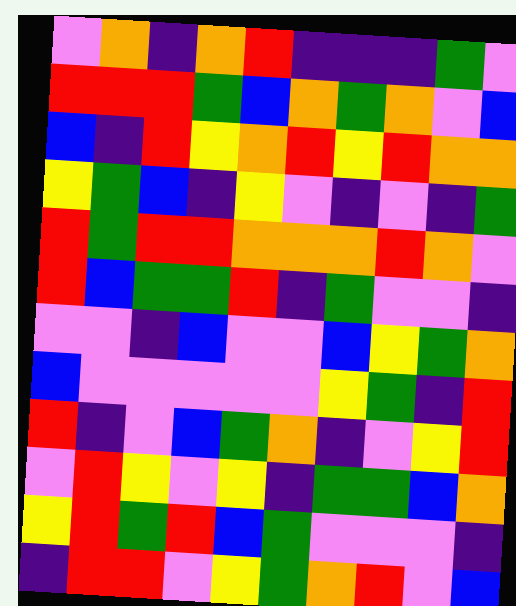[["violet", "orange", "indigo", "orange", "red", "indigo", "indigo", "indigo", "green", "violet"], ["red", "red", "red", "green", "blue", "orange", "green", "orange", "violet", "blue"], ["blue", "indigo", "red", "yellow", "orange", "red", "yellow", "red", "orange", "orange"], ["yellow", "green", "blue", "indigo", "yellow", "violet", "indigo", "violet", "indigo", "green"], ["red", "green", "red", "red", "orange", "orange", "orange", "red", "orange", "violet"], ["red", "blue", "green", "green", "red", "indigo", "green", "violet", "violet", "indigo"], ["violet", "violet", "indigo", "blue", "violet", "violet", "blue", "yellow", "green", "orange"], ["blue", "violet", "violet", "violet", "violet", "violet", "yellow", "green", "indigo", "red"], ["red", "indigo", "violet", "blue", "green", "orange", "indigo", "violet", "yellow", "red"], ["violet", "red", "yellow", "violet", "yellow", "indigo", "green", "green", "blue", "orange"], ["yellow", "red", "green", "red", "blue", "green", "violet", "violet", "violet", "indigo"], ["indigo", "red", "red", "violet", "yellow", "green", "orange", "red", "violet", "blue"]]